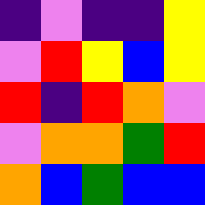[["indigo", "violet", "indigo", "indigo", "yellow"], ["violet", "red", "yellow", "blue", "yellow"], ["red", "indigo", "red", "orange", "violet"], ["violet", "orange", "orange", "green", "red"], ["orange", "blue", "green", "blue", "blue"]]